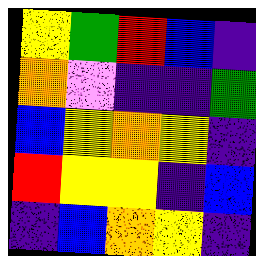[["yellow", "green", "red", "blue", "indigo"], ["orange", "violet", "indigo", "indigo", "green"], ["blue", "yellow", "orange", "yellow", "indigo"], ["red", "yellow", "yellow", "indigo", "blue"], ["indigo", "blue", "orange", "yellow", "indigo"]]